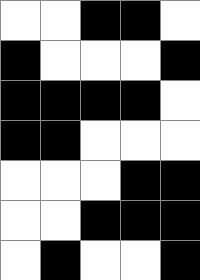[["white", "white", "black", "black", "white"], ["black", "white", "white", "white", "black"], ["black", "black", "black", "black", "white"], ["black", "black", "white", "white", "white"], ["white", "white", "white", "black", "black"], ["white", "white", "black", "black", "black"], ["white", "black", "white", "white", "black"]]